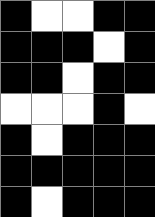[["black", "white", "white", "black", "black"], ["black", "black", "black", "white", "black"], ["black", "black", "white", "black", "black"], ["white", "white", "white", "black", "white"], ["black", "white", "black", "black", "black"], ["black", "black", "black", "black", "black"], ["black", "white", "black", "black", "black"]]